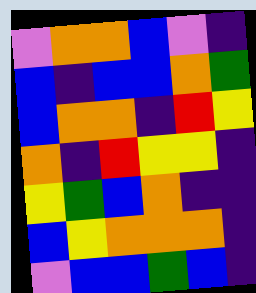[["violet", "orange", "orange", "blue", "violet", "indigo"], ["blue", "indigo", "blue", "blue", "orange", "green"], ["blue", "orange", "orange", "indigo", "red", "yellow"], ["orange", "indigo", "red", "yellow", "yellow", "indigo"], ["yellow", "green", "blue", "orange", "indigo", "indigo"], ["blue", "yellow", "orange", "orange", "orange", "indigo"], ["violet", "blue", "blue", "green", "blue", "indigo"]]